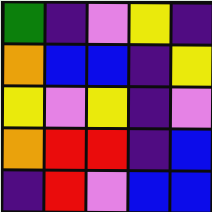[["green", "indigo", "violet", "yellow", "indigo"], ["orange", "blue", "blue", "indigo", "yellow"], ["yellow", "violet", "yellow", "indigo", "violet"], ["orange", "red", "red", "indigo", "blue"], ["indigo", "red", "violet", "blue", "blue"]]